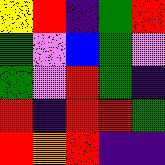[["yellow", "red", "indigo", "green", "red"], ["green", "violet", "blue", "green", "violet"], ["green", "violet", "red", "green", "indigo"], ["red", "indigo", "red", "red", "green"], ["red", "orange", "red", "indigo", "indigo"]]